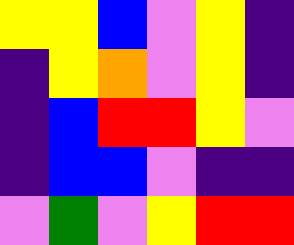[["yellow", "yellow", "blue", "violet", "yellow", "indigo"], ["indigo", "yellow", "orange", "violet", "yellow", "indigo"], ["indigo", "blue", "red", "red", "yellow", "violet"], ["indigo", "blue", "blue", "violet", "indigo", "indigo"], ["violet", "green", "violet", "yellow", "red", "red"]]